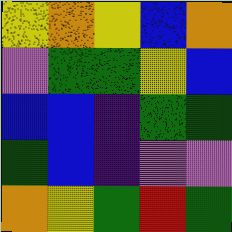[["yellow", "orange", "yellow", "blue", "orange"], ["violet", "green", "green", "yellow", "blue"], ["blue", "blue", "indigo", "green", "green"], ["green", "blue", "indigo", "violet", "violet"], ["orange", "yellow", "green", "red", "green"]]